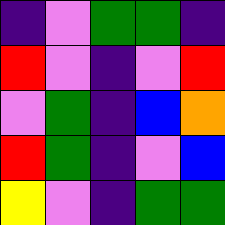[["indigo", "violet", "green", "green", "indigo"], ["red", "violet", "indigo", "violet", "red"], ["violet", "green", "indigo", "blue", "orange"], ["red", "green", "indigo", "violet", "blue"], ["yellow", "violet", "indigo", "green", "green"]]